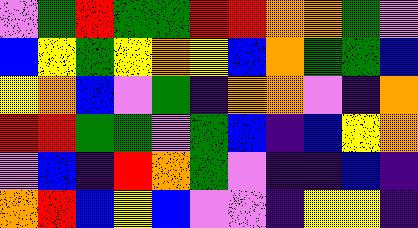[["violet", "green", "red", "green", "green", "red", "red", "orange", "orange", "green", "violet"], ["blue", "yellow", "green", "yellow", "orange", "yellow", "blue", "orange", "green", "green", "blue"], ["yellow", "orange", "blue", "violet", "green", "indigo", "orange", "orange", "violet", "indigo", "orange"], ["red", "red", "green", "green", "violet", "green", "blue", "indigo", "blue", "yellow", "orange"], ["violet", "blue", "indigo", "red", "orange", "green", "violet", "indigo", "indigo", "blue", "indigo"], ["orange", "red", "blue", "yellow", "blue", "violet", "violet", "indigo", "yellow", "yellow", "indigo"]]